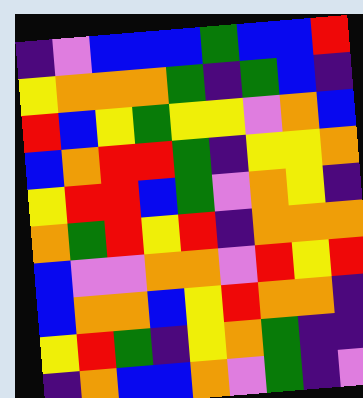[["indigo", "violet", "blue", "blue", "blue", "green", "blue", "blue", "red"], ["yellow", "orange", "orange", "orange", "green", "indigo", "green", "blue", "indigo"], ["red", "blue", "yellow", "green", "yellow", "yellow", "violet", "orange", "blue"], ["blue", "orange", "red", "red", "green", "indigo", "yellow", "yellow", "orange"], ["yellow", "red", "red", "blue", "green", "violet", "orange", "yellow", "indigo"], ["orange", "green", "red", "yellow", "red", "indigo", "orange", "orange", "orange"], ["blue", "violet", "violet", "orange", "orange", "violet", "red", "yellow", "red"], ["blue", "orange", "orange", "blue", "yellow", "red", "orange", "orange", "indigo"], ["yellow", "red", "green", "indigo", "yellow", "orange", "green", "indigo", "indigo"], ["indigo", "orange", "blue", "blue", "orange", "violet", "green", "indigo", "violet"]]